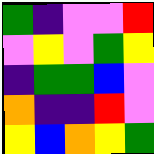[["green", "indigo", "violet", "violet", "red"], ["violet", "yellow", "violet", "green", "yellow"], ["indigo", "green", "green", "blue", "violet"], ["orange", "indigo", "indigo", "red", "violet"], ["yellow", "blue", "orange", "yellow", "green"]]